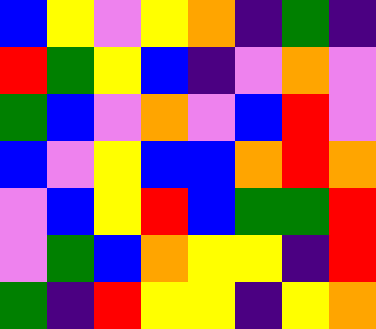[["blue", "yellow", "violet", "yellow", "orange", "indigo", "green", "indigo"], ["red", "green", "yellow", "blue", "indigo", "violet", "orange", "violet"], ["green", "blue", "violet", "orange", "violet", "blue", "red", "violet"], ["blue", "violet", "yellow", "blue", "blue", "orange", "red", "orange"], ["violet", "blue", "yellow", "red", "blue", "green", "green", "red"], ["violet", "green", "blue", "orange", "yellow", "yellow", "indigo", "red"], ["green", "indigo", "red", "yellow", "yellow", "indigo", "yellow", "orange"]]